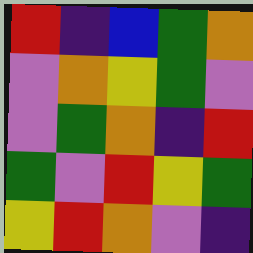[["red", "indigo", "blue", "green", "orange"], ["violet", "orange", "yellow", "green", "violet"], ["violet", "green", "orange", "indigo", "red"], ["green", "violet", "red", "yellow", "green"], ["yellow", "red", "orange", "violet", "indigo"]]